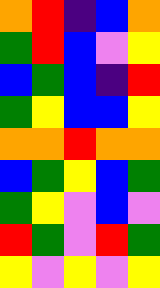[["orange", "red", "indigo", "blue", "orange"], ["green", "red", "blue", "violet", "yellow"], ["blue", "green", "blue", "indigo", "red"], ["green", "yellow", "blue", "blue", "yellow"], ["orange", "orange", "red", "orange", "orange"], ["blue", "green", "yellow", "blue", "green"], ["green", "yellow", "violet", "blue", "violet"], ["red", "green", "violet", "red", "green"], ["yellow", "violet", "yellow", "violet", "yellow"]]